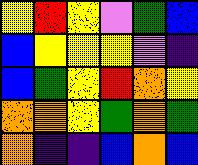[["yellow", "red", "yellow", "violet", "green", "blue"], ["blue", "yellow", "yellow", "yellow", "violet", "indigo"], ["blue", "green", "yellow", "red", "orange", "yellow"], ["orange", "orange", "yellow", "green", "orange", "green"], ["orange", "indigo", "indigo", "blue", "orange", "blue"]]